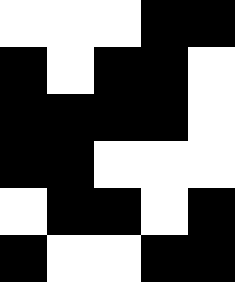[["white", "white", "white", "black", "black"], ["black", "white", "black", "black", "white"], ["black", "black", "black", "black", "white"], ["black", "black", "white", "white", "white"], ["white", "black", "black", "white", "black"], ["black", "white", "white", "black", "black"]]